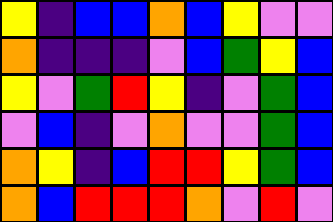[["yellow", "indigo", "blue", "blue", "orange", "blue", "yellow", "violet", "violet"], ["orange", "indigo", "indigo", "indigo", "violet", "blue", "green", "yellow", "blue"], ["yellow", "violet", "green", "red", "yellow", "indigo", "violet", "green", "blue"], ["violet", "blue", "indigo", "violet", "orange", "violet", "violet", "green", "blue"], ["orange", "yellow", "indigo", "blue", "red", "red", "yellow", "green", "blue"], ["orange", "blue", "red", "red", "red", "orange", "violet", "red", "violet"]]